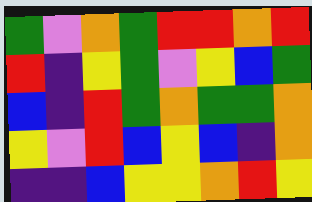[["green", "violet", "orange", "green", "red", "red", "orange", "red"], ["red", "indigo", "yellow", "green", "violet", "yellow", "blue", "green"], ["blue", "indigo", "red", "green", "orange", "green", "green", "orange"], ["yellow", "violet", "red", "blue", "yellow", "blue", "indigo", "orange"], ["indigo", "indigo", "blue", "yellow", "yellow", "orange", "red", "yellow"]]